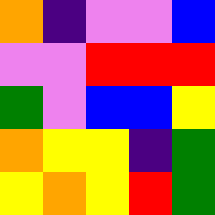[["orange", "indigo", "violet", "violet", "blue"], ["violet", "violet", "red", "red", "red"], ["green", "violet", "blue", "blue", "yellow"], ["orange", "yellow", "yellow", "indigo", "green"], ["yellow", "orange", "yellow", "red", "green"]]